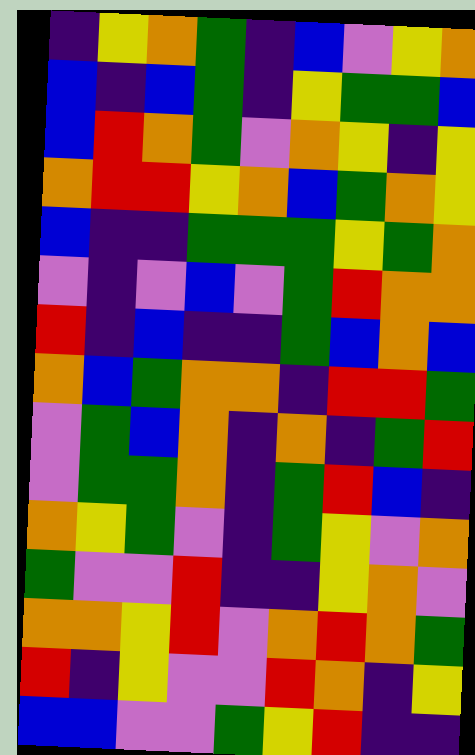[["indigo", "yellow", "orange", "green", "indigo", "blue", "violet", "yellow", "orange"], ["blue", "indigo", "blue", "green", "indigo", "yellow", "green", "green", "blue"], ["blue", "red", "orange", "green", "violet", "orange", "yellow", "indigo", "yellow"], ["orange", "red", "red", "yellow", "orange", "blue", "green", "orange", "yellow"], ["blue", "indigo", "indigo", "green", "green", "green", "yellow", "green", "orange"], ["violet", "indigo", "violet", "blue", "violet", "green", "red", "orange", "orange"], ["red", "indigo", "blue", "indigo", "indigo", "green", "blue", "orange", "blue"], ["orange", "blue", "green", "orange", "orange", "indigo", "red", "red", "green"], ["violet", "green", "blue", "orange", "indigo", "orange", "indigo", "green", "red"], ["violet", "green", "green", "orange", "indigo", "green", "red", "blue", "indigo"], ["orange", "yellow", "green", "violet", "indigo", "green", "yellow", "violet", "orange"], ["green", "violet", "violet", "red", "indigo", "indigo", "yellow", "orange", "violet"], ["orange", "orange", "yellow", "red", "violet", "orange", "red", "orange", "green"], ["red", "indigo", "yellow", "violet", "violet", "red", "orange", "indigo", "yellow"], ["blue", "blue", "violet", "violet", "green", "yellow", "red", "indigo", "indigo"]]